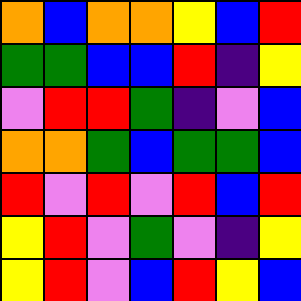[["orange", "blue", "orange", "orange", "yellow", "blue", "red"], ["green", "green", "blue", "blue", "red", "indigo", "yellow"], ["violet", "red", "red", "green", "indigo", "violet", "blue"], ["orange", "orange", "green", "blue", "green", "green", "blue"], ["red", "violet", "red", "violet", "red", "blue", "red"], ["yellow", "red", "violet", "green", "violet", "indigo", "yellow"], ["yellow", "red", "violet", "blue", "red", "yellow", "blue"]]